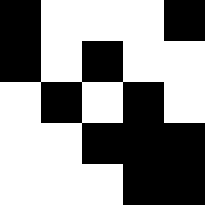[["black", "white", "white", "white", "black"], ["black", "white", "black", "white", "white"], ["white", "black", "white", "black", "white"], ["white", "white", "black", "black", "black"], ["white", "white", "white", "black", "black"]]